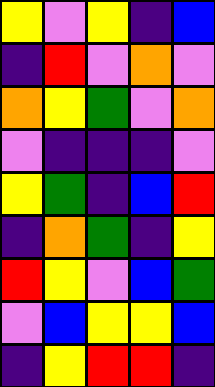[["yellow", "violet", "yellow", "indigo", "blue"], ["indigo", "red", "violet", "orange", "violet"], ["orange", "yellow", "green", "violet", "orange"], ["violet", "indigo", "indigo", "indigo", "violet"], ["yellow", "green", "indigo", "blue", "red"], ["indigo", "orange", "green", "indigo", "yellow"], ["red", "yellow", "violet", "blue", "green"], ["violet", "blue", "yellow", "yellow", "blue"], ["indigo", "yellow", "red", "red", "indigo"]]